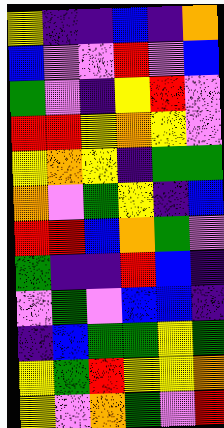[["yellow", "indigo", "indigo", "blue", "indigo", "orange"], ["blue", "violet", "violet", "red", "violet", "blue"], ["green", "violet", "indigo", "yellow", "red", "violet"], ["red", "red", "yellow", "orange", "yellow", "violet"], ["yellow", "orange", "yellow", "indigo", "green", "green"], ["orange", "violet", "green", "yellow", "indigo", "blue"], ["red", "red", "blue", "orange", "green", "violet"], ["green", "indigo", "indigo", "red", "blue", "indigo"], ["violet", "green", "violet", "blue", "blue", "indigo"], ["indigo", "blue", "green", "green", "yellow", "green"], ["yellow", "green", "red", "yellow", "yellow", "orange"], ["yellow", "violet", "orange", "green", "violet", "red"]]